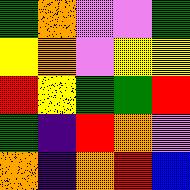[["green", "orange", "violet", "violet", "green"], ["yellow", "orange", "violet", "yellow", "yellow"], ["red", "yellow", "green", "green", "red"], ["green", "indigo", "red", "orange", "violet"], ["orange", "indigo", "orange", "red", "blue"]]